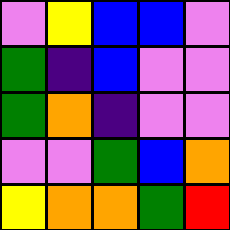[["violet", "yellow", "blue", "blue", "violet"], ["green", "indigo", "blue", "violet", "violet"], ["green", "orange", "indigo", "violet", "violet"], ["violet", "violet", "green", "blue", "orange"], ["yellow", "orange", "orange", "green", "red"]]